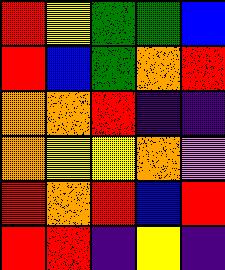[["red", "yellow", "green", "green", "blue"], ["red", "blue", "green", "orange", "red"], ["orange", "orange", "red", "indigo", "indigo"], ["orange", "yellow", "yellow", "orange", "violet"], ["red", "orange", "red", "blue", "red"], ["red", "red", "indigo", "yellow", "indigo"]]